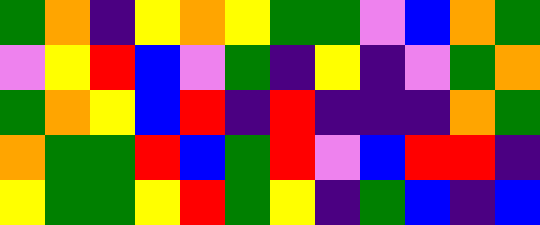[["green", "orange", "indigo", "yellow", "orange", "yellow", "green", "green", "violet", "blue", "orange", "green"], ["violet", "yellow", "red", "blue", "violet", "green", "indigo", "yellow", "indigo", "violet", "green", "orange"], ["green", "orange", "yellow", "blue", "red", "indigo", "red", "indigo", "indigo", "indigo", "orange", "green"], ["orange", "green", "green", "red", "blue", "green", "red", "violet", "blue", "red", "red", "indigo"], ["yellow", "green", "green", "yellow", "red", "green", "yellow", "indigo", "green", "blue", "indigo", "blue"]]